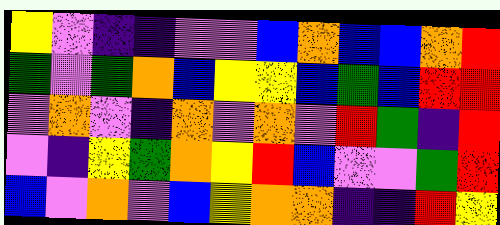[["yellow", "violet", "indigo", "indigo", "violet", "violet", "blue", "orange", "blue", "blue", "orange", "red"], ["green", "violet", "green", "orange", "blue", "yellow", "yellow", "blue", "green", "blue", "red", "red"], ["violet", "orange", "violet", "indigo", "orange", "violet", "orange", "violet", "red", "green", "indigo", "red"], ["violet", "indigo", "yellow", "green", "orange", "yellow", "red", "blue", "violet", "violet", "green", "red"], ["blue", "violet", "orange", "violet", "blue", "yellow", "orange", "orange", "indigo", "indigo", "red", "yellow"]]